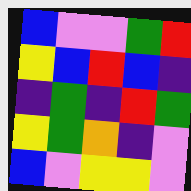[["blue", "violet", "violet", "green", "red"], ["yellow", "blue", "red", "blue", "indigo"], ["indigo", "green", "indigo", "red", "green"], ["yellow", "green", "orange", "indigo", "violet"], ["blue", "violet", "yellow", "yellow", "violet"]]